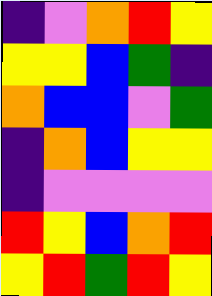[["indigo", "violet", "orange", "red", "yellow"], ["yellow", "yellow", "blue", "green", "indigo"], ["orange", "blue", "blue", "violet", "green"], ["indigo", "orange", "blue", "yellow", "yellow"], ["indigo", "violet", "violet", "violet", "violet"], ["red", "yellow", "blue", "orange", "red"], ["yellow", "red", "green", "red", "yellow"]]